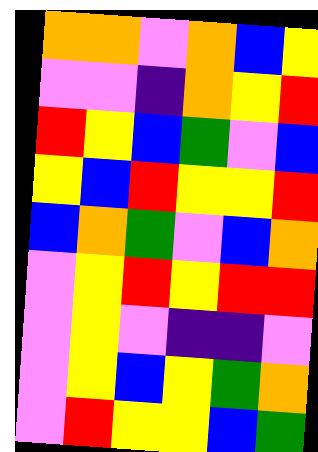[["orange", "orange", "violet", "orange", "blue", "yellow"], ["violet", "violet", "indigo", "orange", "yellow", "red"], ["red", "yellow", "blue", "green", "violet", "blue"], ["yellow", "blue", "red", "yellow", "yellow", "red"], ["blue", "orange", "green", "violet", "blue", "orange"], ["violet", "yellow", "red", "yellow", "red", "red"], ["violet", "yellow", "violet", "indigo", "indigo", "violet"], ["violet", "yellow", "blue", "yellow", "green", "orange"], ["violet", "red", "yellow", "yellow", "blue", "green"]]